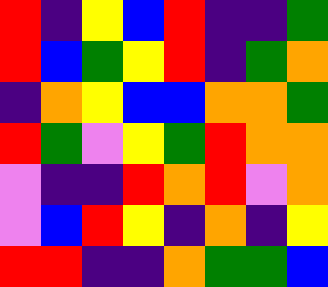[["red", "indigo", "yellow", "blue", "red", "indigo", "indigo", "green"], ["red", "blue", "green", "yellow", "red", "indigo", "green", "orange"], ["indigo", "orange", "yellow", "blue", "blue", "orange", "orange", "green"], ["red", "green", "violet", "yellow", "green", "red", "orange", "orange"], ["violet", "indigo", "indigo", "red", "orange", "red", "violet", "orange"], ["violet", "blue", "red", "yellow", "indigo", "orange", "indigo", "yellow"], ["red", "red", "indigo", "indigo", "orange", "green", "green", "blue"]]